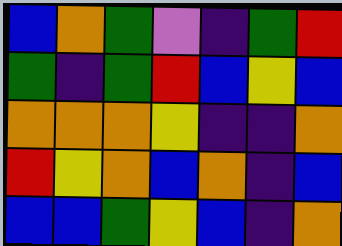[["blue", "orange", "green", "violet", "indigo", "green", "red"], ["green", "indigo", "green", "red", "blue", "yellow", "blue"], ["orange", "orange", "orange", "yellow", "indigo", "indigo", "orange"], ["red", "yellow", "orange", "blue", "orange", "indigo", "blue"], ["blue", "blue", "green", "yellow", "blue", "indigo", "orange"]]